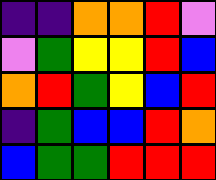[["indigo", "indigo", "orange", "orange", "red", "violet"], ["violet", "green", "yellow", "yellow", "red", "blue"], ["orange", "red", "green", "yellow", "blue", "red"], ["indigo", "green", "blue", "blue", "red", "orange"], ["blue", "green", "green", "red", "red", "red"]]